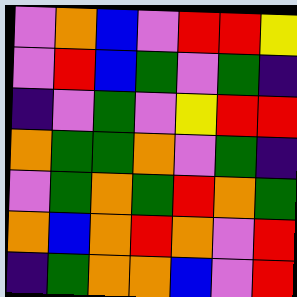[["violet", "orange", "blue", "violet", "red", "red", "yellow"], ["violet", "red", "blue", "green", "violet", "green", "indigo"], ["indigo", "violet", "green", "violet", "yellow", "red", "red"], ["orange", "green", "green", "orange", "violet", "green", "indigo"], ["violet", "green", "orange", "green", "red", "orange", "green"], ["orange", "blue", "orange", "red", "orange", "violet", "red"], ["indigo", "green", "orange", "orange", "blue", "violet", "red"]]